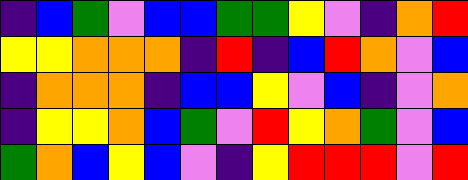[["indigo", "blue", "green", "violet", "blue", "blue", "green", "green", "yellow", "violet", "indigo", "orange", "red"], ["yellow", "yellow", "orange", "orange", "orange", "indigo", "red", "indigo", "blue", "red", "orange", "violet", "blue"], ["indigo", "orange", "orange", "orange", "indigo", "blue", "blue", "yellow", "violet", "blue", "indigo", "violet", "orange"], ["indigo", "yellow", "yellow", "orange", "blue", "green", "violet", "red", "yellow", "orange", "green", "violet", "blue"], ["green", "orange", "blue", "yellow", "blue", "violet", "indigo", "yellow", "red", "red", "red", "violet", "red"]]